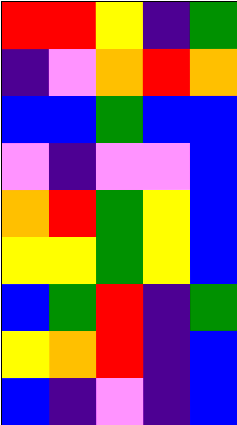[["red", "red", "yellow", "indigo", "green"], ["indigo", "violet", "orange", "red", "orange"], ["blue", "blue", "green", "blue", "blue"], ["violet", "indigo", "violet", "violet", "blue"], ["orange", "red", "green", "yellow", "blue"], ["yellow", "yellow", "green", "yellow", "blue"], ["blue", "green", "red", "indigo", "green"], ["yellow", "orange", "red", "indigo", "blue"], ["blue", "indigo", "violet", "indigo", "blue"]]